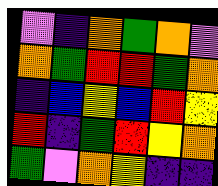[["violet", "indigo", "orange", "green", "orange", "violet"], ["orange", "green", "red", "red", "green", "orange"], ["indigo", "blue", "yellow", "blue", "red", "yellow"], ["red", "indigo", "green", "red", "yellow", "orange"], ["green", "violet", "orange", "yellow", "indigo", "indigo"]]